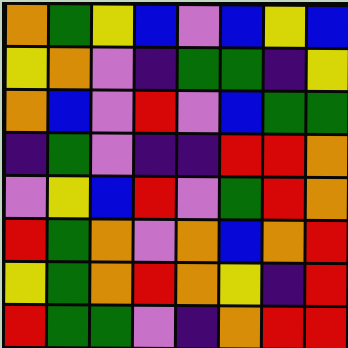[["orange", "green", "yellow", "blue", "violet", "blue", "yellow", "blue"], ["yellow", "orange", "violet", "indigo", "green", "green", "indigo", "yellow"], ["orange", "blue", "violet", "red", "violet", "blue", "green", "green"], ["indigo", "green", "violet", "indigo", "indigo", "red", "red", "orange"], ["violet", "yellow", "blue", "red", "violet", "green", "red", "orange"], ["red", "green", "orange", "violet", "orange", "blue", "orange", "red"], ["yellow", "green", "orange", "red", "orange", "yellow", "indigo", "red"], ["red", "green", "green", "violet", "indigo", "orange", "red", "red"]]